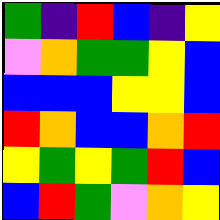[["green", "indigo", "red", "blue", "indigo", "yellow"], ["violet", "orange", "green", "green", "yellow", "blue"], ["blue", "blue", "blue", "yellow", "yellow", "blue"], ["red", "orange", "blue", "blue", "orange", "red"], ["yellow", "green", "yellow", "green", "red", "blue"], ["blue", "red", "green", "violet", "orange", "yellow"]]